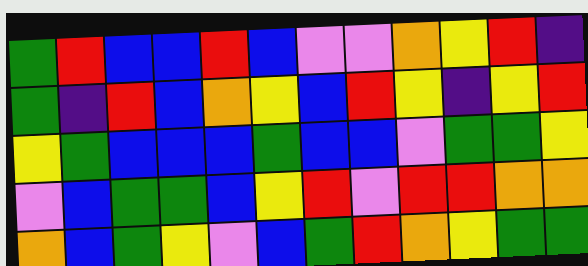[["green", "red", "blue", "blue", "red", "blue", "violet", "violet", "orange", "yellow", "red", "indigo"], ["green", "indigo", "red", "blue", "orange", "yellow", "blue", "red", "yellow", "indigo", "yellow", "red"], ["yellow", "green", "blue", "blue", "blue", "green", "blue", "blue", "violet", "green", "green", "yellow"], ["violet", "blue", "green", "green", "blue", "yellow", "red", "violet", "red", "red", "orange", "orange"], ["orange", "blue", "green", "yellow", "violet", "blue", "green", "red", "orange", "yellow", "green", "green"]]